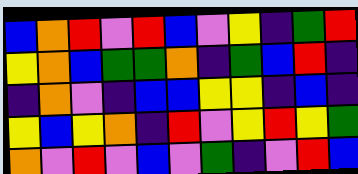[["blue", "orange", "red", "violet", "red", "blue", "violet", "yellow", "indigo", "green", "red"], ["yellow", "orange", "blue", "green", "green", "orange", "indigo", "green", "blue", "red", "indigo"], ["indigo", "orange", "violet", "indigo", "blue", "blue", "yellow", "yellow", "indigo", "blue", "indigo"], ["yellow", "blue", "yellow", "orange", "indigo", "red", "violet", "yellow", "red", "yellow", "green"], ["orange", "violet", "red", "violet", "blue", "violet", "green", "indigo", "violet", "red", "blue"]]